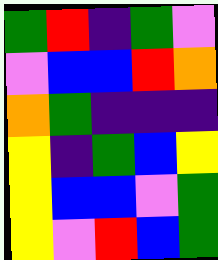[["green", "red", "indigo", "green", "violet"], ["violet", "blue", "blue", "red", "orange"], ["orange", "green", "indigo", "indigo", "indigo"], ["yellow", "indigo", "green", "blue", "yellow"], ["yellow", "blue", "blue", "violet", "green"], ["yellow", "violet", "red", "blue", "green"]]